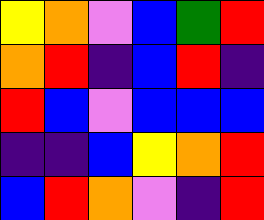[["yellow", "orange", "violet", "blue", "green", "red"], ["orange", "red", "indigo", "blue", "red", "indigo"], ["red", "blue", "violet", "blue", "blue", "blue"], ["indigo", "indigo", "blue", "yellow", "orange", "red"], ["blue", "red", "orange", "violet", "indigo", "red"]]